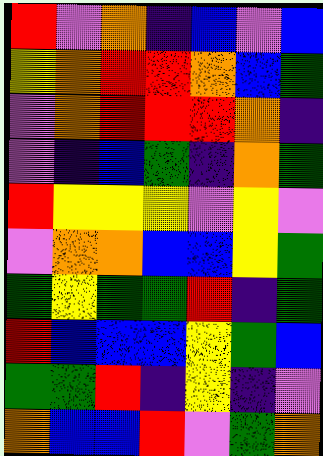[["red", "violet", "orange", "indigo", "blue", "violet", "blue"], ["yellow", "orange", "red", "red", "orange", "blue", "green"], ["violet", "orange", "red", "red", "red", "orange", "indigo"], ["violet", "indigo", "blue", "green", "indigo", "orange", "green"], ["red", "yellow", "yellow", "yellow", "violet", "yellow", "violet"], ["violet", "orange", "orange", "blue", "blue", "yellow", "green"], ["green", "yellow", "green", "green", "red", "indigo", "green"], ["red", "blue", "blue", "blue", "yellow", "green", "blue"], ["green", "green", "red", "indigo", "yellow", "indigo", "violet"], ["orange", "blue", "blue", "red", "violet", "green", "orange"]]